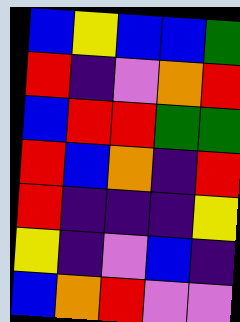[["blue", "yellow", "blue", "blue", "green"], ["red", "indigo", "violet", "orange", "red"], ["blue", "red", "red", "green", "green"], ["red", "blue", "orange", "indigo", "red"], ["red", "indigo", "indigo", "indigo", "yellow"], ["yellow", "indigo", "violet", "blue", "indigo"], ["blue", "orange", "red", "violet", "violet"]]